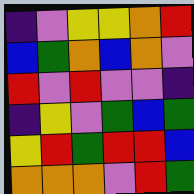[["indigo", "violet", "yellow", "yellow", "orange", "red"], ["blue", "green", "orange", "blue", "orange", "violet"], ["red", "violet", "red", "violet", "violet", "indigo"], ["indigo", "yellow", "violet", "green", "blue", "green"], ["yellow", "red", "green", "red", "red", "blue"], ["orange", "orange", "orange", "violet", "red", "green"]]